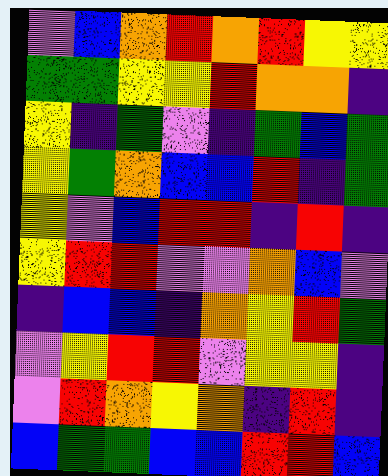[["violet", "blue", "orange", "red", "orange", "red", "yellow", "yellow"], ["green", "green", "yellow", "yellow", "red", "orange", "orange", "indigo"], ["yellow", "indigo", "green", "violet", "indigo", "green", "blue", "green"], ["yellow", "green", "orange", "blue", "blue", "red", "indigo", "green"], ["yellow", "violet", "blue", "red", "red", "indigo", "red", "indigo"], ["yellow", "red", "red", "violet", "violet", "orange", "blue", "violet"], ["indigo", "blue", "blue", "indigo", "orange", "yellow", "red", "green"], ["violet", "yellow", "red", "red", "violet", "yellow", "yellow", "indigo"], ["violet", "red", "orange", "yellow", "orange", "indigo", "red", "indigo"], ["blue", "green", "green", "blue", "blue", "red", "red", "blue"]]